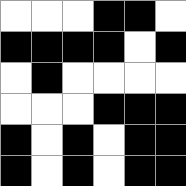[["white", "white", "white", "black", "black", "white"], ["black", "black", "black", "black", "white", "black"], ["white", "black", "white", "white", "white", "white"], ["white", "white", "white", "black", "black", "black"], ["black", "white", "black", "white", "black", "black"], ["black", "white", "black", "white", "black", "black"]]